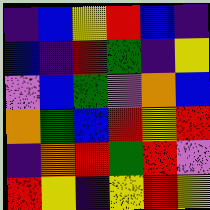[["indigo", "blue", "yellow", "red", "blue", "indigo"], ["blue", "indigo", "red", "green", "indigo", "yellow"], ["violet", "blue", "green", "violet", "orange", "blue"], ["orange", "green", "blue", "red", "yellow", "red"], ["indigo", "orange", "red", "green", "red", "violet"], ["red", "yellow", "indigo", "yellow", "red", "yellow"]]